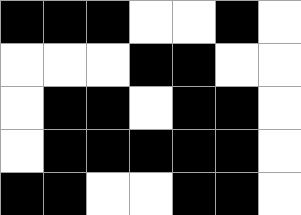[["black", "black", "black", "white", "white", "black", "white"], ["white", "white", "white", "black", "black", "white", "white"], ["white", "black", "black", "white", "black", "black", "white"], ["white", "black", "black", "black", "black", "black", "white"], ["black", "black", "white", "white", "black", "black", "white"]]